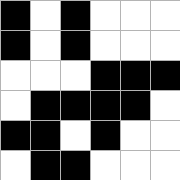[["black", "white", "black", "white", "white", "white"], ["black", "white", "black", "white", "white", "white"], ["white", "white", "white", "black", "black", "black"], ["white", "black", "black", "black", "black", "white"], ["black", "black", "white", "black", "white", "white"], ["white", "black", "black", "white", "white", "white"]]